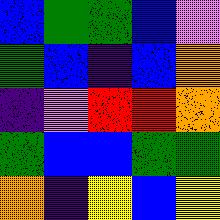[["blue", "green", "green", "blue", "violet"], ["green", "blue", "indigo", "blue", "orange"], ["indigo", "violet", "red", "red", "orange"], ["green", "blue", "blue", "green", "green"], ["orange", "indigo", "yellow", "blue", "yellow"]]